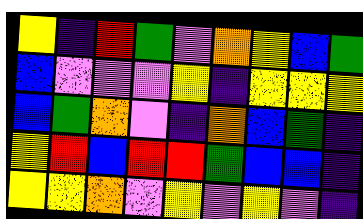[["yellow", "indigo", "red", "green", "violet", "orange", "yellow", "blue", "green"], ["blue", "violet", "violet", "violet", "yellow", "indigo", "yellow", "yellow", "yellow"], ["blue", "green", "orange", "violet", "indigo", "orange", "blue", "green", "indigo"], ["yellow", "red", "blue", "red", "red", "green", "blue", "blue", "indigo"], ["yellow", "yellow", "orange", "violet", "yellow", "violet", "yellow", "violet", "indigo"]]